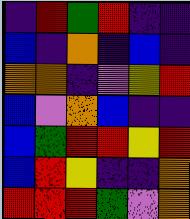[["indigo", "red", "green", "red", "indigo", "indigo"], ["blue", "indigo", "orange", "indigo", "blue", "indigo"], ["orange", "orange", "indigo", "violet", "yellow", "red"], ["blue", "violet", "orange", "blue", "indigo", "indigo"], ["blue", "green", "red", "red", "yellow", "red"], ["blue", "red", "yellow", "indigo", "indigo", "orange"], ["red", "red", "red", "green", "violet", "orange"]]